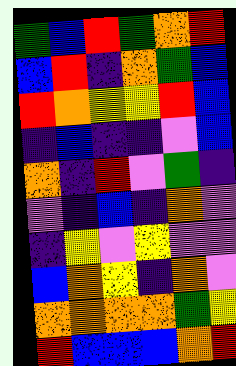[["green", "blue", "red", "green", "orange", "red"], ["blue", "red", "indigo", "orange", "green", "blue"], ["red", "orange", "yellow", "yellow", "red", "blue"], ["indigo", "blue", "indigo", "indigo", "violet", "blue"], ["orange", "indigo", "red", "violet", "green", "indigo"], ["violet", "indigo", "blue", "indigo", "orange", "violet"], ["indigo", "yellow", "violet", "yellow", "violet", "violet"], ["blue", "orange", "yellow", "indigo", "orange", "violet"], ["orange", "orange", "orange", "orange", "green", "yellow"], ["red", "blue", "blue", "blue", "orange", "red"]]